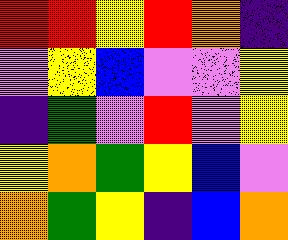[["red", "red", "yellow", "red", "orange", "indigo"], ["violet", "yellow", "blue", "violet", "violet", "yellow"], ["indigo", "green", "violet", "red", "violet", "yellow"], ["yellow", "orange", "green", "yellow", "blue", "violet"], ["orange", "green", "yellow", "indigo", "blue", "orange"]]